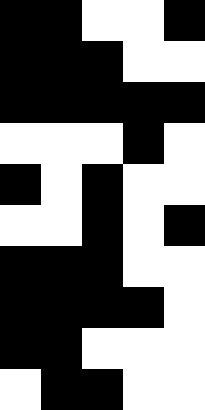[["black", "black", "white", "white", "black"], ["black", "black", "black", "white", "white"], ["black", "black", "black", "black", "black"], ["white", "white", "white", "black", "white"], ["black", "white", "black", "white", "white"], ["white", "white", "black", "white", "black"], ["black", "black", "black", "white", "white"], ["black", "black", "black", "black", "white"], ["black", "black", "white", "white", "white"], ["white", "black", "black", "white", "white"]]